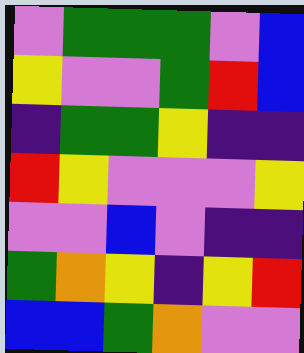[["violet", "green", "green", "green", "violet", "blue"], ["yellow", "violet", "violet", "green", "red", "blue"], ["indigo", "green", "green", "yellow", "indigo", "indigo"], ["red", "yellow", "violet", "violet", "violet", "yellow"], ["violet", "violet", "blue", "violet", "indigo", "indigo"], ["green", "orange", "yellow", "indigo", "yellow", "red"], ["blue", "blue", "green", "orange", "violet", "violet"]]